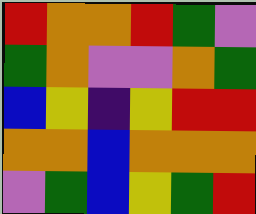[["red", "orange", "orange", "red", "green", "violet"], ["green", "orange", "violet", "violet", "orange", "green"], ["blue", "yellow", "indigo", "yellow", "red", "red"], ["orange", "orange", "blue", "orange", "orange", "orange"], ["violet", "green", "blue", "yellow", "green", "red"]]